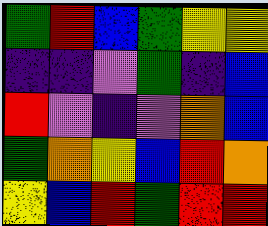[["green", "red", "blue", "green", "yellow", "yellow"], ["indigo", "indigo", "violet", "green", "indigo", "blue"], ["red", "violet", "indigo", "violet", "orange", "blue"], ["green", "orange", "yellow", "blue", "red", "orange"], ["yellow", "blue", "red", "green", "red", "red"]]